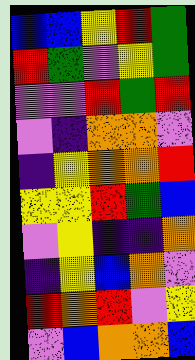[["blue", "blue", "yellow", "red", "green"], ["red", "green", "violet", "yellow", "green"], ["violet", "violet", "red", "green", "red"], ["violet", "indigo", "orange", "orange", "violet"], ["indigo", "yellow", "orange", "orange", "red"], ["yellow", "yellow", "red", "green", "blue"], ["violet", "yellow", "indigo", "indigo", "orange"], ["indigo", "yellow", "blue", "orange", "violet"], ["red", "orange", "red", "violet", "yellow"], ["violet", "blue", "orange", "orange", "blue"]]